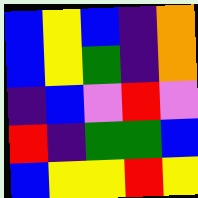[["blue", "yellow", "blue", "indigo", "orange"], ["blue", "yellow", "green", "indigo", "orange"], ["indigo", "blue", "violet", "red", "violet"], ["red", "indigo", "green", "green", "blue"], ["blue", "yellow", "yellow", "red", "yellow"]]